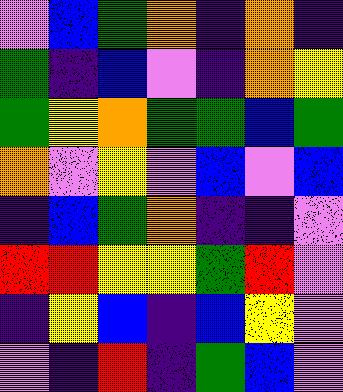[["violet", "blue", "green", "orange", "indigo", "orange", "indigo"], ["green", "indigo", "blue", "violet", "indigo", "orange", "yellow"], ["green", "yellow", "orange", "green", "green", "blue", "green"], ["orange", "violet", "yellow", "violet", "blue", "violet", "blue"], ["indigo", "blue", "green", "orange", "indigo", "indigo", "violet"], ["red", "red", "yellow", "yellow", "green", "red", "violet"], ["indigo", "yellow", "blue", "indigo", "blue", "yellow", "violet"], ["violet", "indigo", "red", "indigo", "green", "blue", "violet"]]